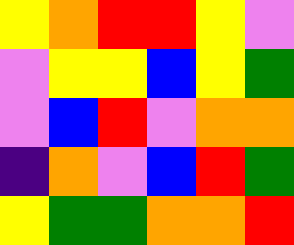[["yellow", "orange", "red", "red", "yellow", "violet"], ["violet", "yellow", "yellow", "blue", "yellow", "green"], ["violet", "blue", "red", "violet", "orange", "orange"], ["indigo", "orange", "violet", "blue", "red", "green"], ["yellow", "green", "green", "orange", "orange", "red"]]